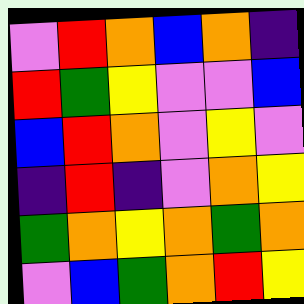[["violet", "red", "orange", "blue", "orange", "indigo"], ["red", "green", "yellow", "violet", "violet", "blue"], ["blue", "red", "orange", "violet", "yellow", "violet"], ["indigo", "red", "indigo", "violet", "orange", "yellow"], ["green", "orange", "yellow", "orange", "green", "orange"], ["violet", "blue", "green", "orange", "red", "yellow"]]